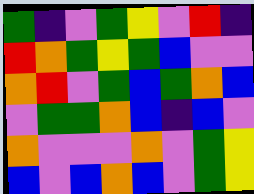[["green", "indigo", "violet", "green", "yellow", "violet", "red", "indigo"], ["red", "orange", "green", "yellow", "green", "blue", "violet", "violet"], ["orange", "red", "violet", "green", "blue", "green", "orange", "blue"], ["violet", "green", "green", "orange", "blue", "indigo", "blue", "violet"], ["orange", "violet", "violet", "violet", "orange", "violet", "green", "yellow"], ["blue", "violet", "blue", "orange", "blue", "violet", "green", "yellow"]]